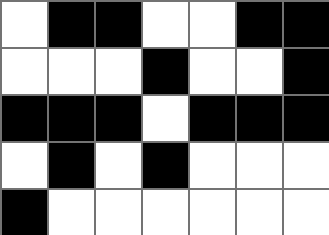[["white", "black", "black", "white", "white", "black", "black"], ["white", "white", "white", "black", "white", "white", "black"], ["black", "black", "black", "white", "black", "black", "black"], ["white", "black", "white", "black", "white", "white", "white"], ["black", "white", "white", "white", "white", "white", "white"]]